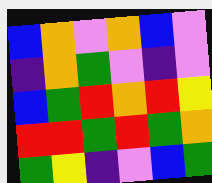[["blue", "orange", "violet", "orange", "blue", "violet"], ["indigo", "orange", "green", "violet", "indigo", "violet"], ["blue", "green", "red", "orange", "red", "yellow"], ["red", "red", "green", "red", "green", "orange"], ["green", "yellow", "indigo", "violet", "blue", "green"]]